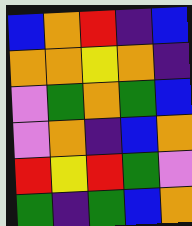[["blue", "orange", "red", "indigo", "blue"], ["orange", "orange", "yellow", "orange", "indigo"], ["violet", "green", "orange", "green", "blue"], ["violet", "orange", "indigo", "blue", "orange"], ["red", "yellow", "red", "green", "violet"], ["green", "indigo", "green", "blue", "orange"]]